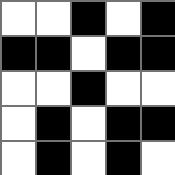[["white", "white", "black", "white", "black"], ["black", "black", "white", "black", "black"], ["white", "white", "black", "white", "white"], ["white", "black", "white", "black", "black"], ["white", "black", "white", "black", "white"]]